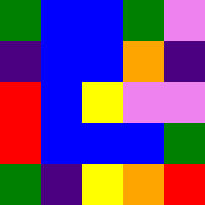[["green", "blue", "blue", "green", "violet"], ["indigo", "blue", "blue", "orange", "indigo"], ["red", "blue", "yellow", "violet", "violet"], ["red", "blue", "blue", "blue", "green"], ["green", "indigo", "yellow", "orange", "red"]]